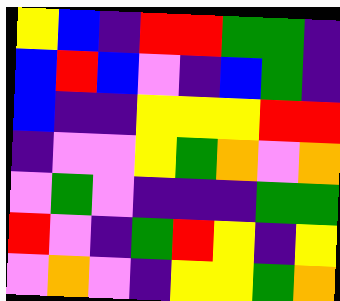[["yellow", "blue", "indigo", "red", "red", "green", "green", "indigo"], ["blue", "red", "blue", "violet", "indigo", "blue", "green", "indigo"], ["blue", "indigo", "indigo", "yellow", "yellow", "yellow", "red", "red"], ["indigo", "violet", "violet", "yellow", "green", "orange", "violet", "orange"], ["violet", "green", "violet", "indigo", "indigo", "indigo", "green", "green"], ["red", "violet", "indigo", "green", "red", "yellow", "indigo", "yellow"], ["violet", "orange", "violet", "indigo", "yellow", "yellow", "green", "orange"]]